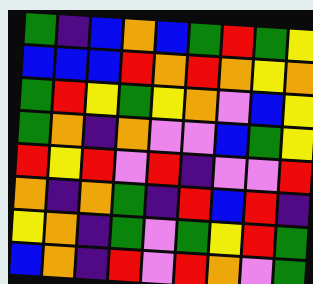[["green", "indigo", "blue", "orange", "blue", "green", "red", "green", "yellow"], ["blue", "blue", "blue", "red", "orange", "red", "orange", "yellow", "orange"], ["green", "red", "yellow", "green", "yellow", "orange", "violet", "blue", "yellow"], ["green", "orange", "indigo", "orange", "violet", "violet", "blue", "green", "yellow"], ["red", "yellow", "red", "violet", "red", "indigo", "violet", "violet", "red"], ["orange", "indigo", "orange", "green", "indigo", "red", "blue", "red", "indigo"], ["yellow", "orange", "indigo", "green", "violet", "green", "yellow", "red", "green"], ["blue", "orange", "indigo", "red", "violet", "red", "orange", "violet", "green"]]